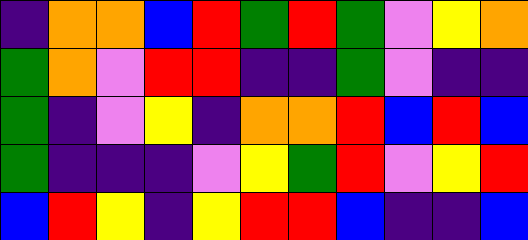[["indigo", "orange", "orange", "blue", "red", "green", "red", "green", "violet", "yellow", "orange"], ["green", "orange", "violet", "red", "red", "indigo", "indigo", "green", "violet", "indigo", "indigo"], ["green", "indigo", "violet", "yellow", "indigo", "orange", "orange", "red", "blue", "red", "blue"], ["green", "indigo", "indigo", "indigo", "violet", "yellow", "green", "red", "violet", "yellow", "red"], ["blue", "red", "yellow", "indigo", "yellow", "red", "red", "blue", "indigo", "indigo", "blue"]]